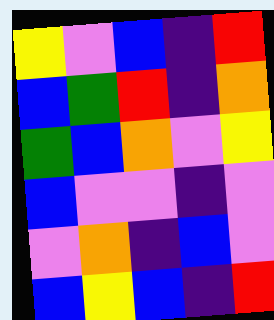[["yellow", "violet", "blue", "indigo", "red"], ["blue", "green", "red", "indigo", "orange"], ["green", "blue", "orange", "violet", "yellow"], ["blue", "violet", "violet", "indigo", "violet"], ["violet", "orange", "indigo", "blue", "violet"], ["blue", "yellow", "blue", "indigo", "red"]]